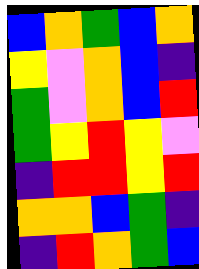[["blue", "orange", "green", "blue", "orange"], ["yellow", "violet", "orange", "blue", "indigo"], ["green", "violet", "orange", "blue", "red"], ["green", "yellow", "red", "yellow", "violet"], ["indigo", "red", "red", "yellow", "red"], ["orange", "orange", "blue", "green", "indigo"], ["indigo", "red", "orange", "green", "blue"]]